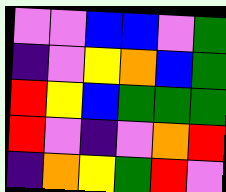[["violet", "violet", "blue", "blue", "violet", "green"], ["indigo", "violet", "yellow", "orange", "blue", "green"], ["red", "yellow", "blue", "green", "green", "green"], ["red", "violet", "indigo", "violet", "orange", "red"], ["indigo", "orange", "yellow", "green", "red", "violet"]]